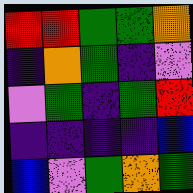[["red", "red", "green", "green", "orange"], ["indigo", "orange", "green", "indigo", "violet"], ["violet", "green", "indigo", "green", "red"], ["indigo", "indigo", "indigo", "indigo", "blue"], ["blue", "violet", "green", "orange", "green"]]